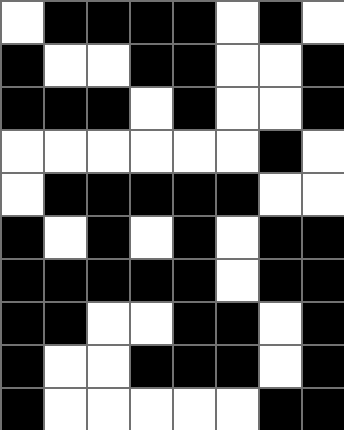[["white", "black", "black", "black", "black", "white", "black", "white"], ["black", "white", "white", "black", "black", "white", "white", "black"], ["black", "black", "black", "white", "black", "white", "white", "black"], ["white", "white", "white", "white", "white", "white", "black", "white"], ["white", "black", "black", "black", "black", "black", "white", "white"], ["black", "white", "black", "white", "black", "white", "black", "black"], ["black", "black", "black", "black", "black", "white", "black", "black"], ["black", "black", "white", "white", "black", "black", "white", "black"], ["black", "white", "white", "black", "black", "black", "white", "black"], ["black", "white", "white", "white", "white", "white", "black", "black"]]